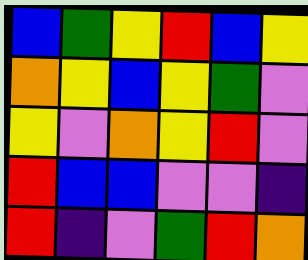[["blue", "green", "yellow", "red", "blue", "yellow"], ["orange", "yellow", "blue", "yellow", "green", "violet"], ["yellow", "violet", "orange", "yellow", "red", "violet"], ["red", "blue", "blue", "violet", "violet", "indigo"], ["red", "indigo", "violet", "green", "red", "orange"]]